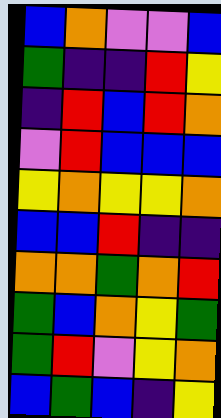[["blue", "orange", "violet", "violet", "blue"], ["green", "indigo", "indigo", "red", "yellow"], ["indigo", "red", "blue", "red", "orange"], ["violet", "red", "blue", "blue", "blue"], ["yellow", "orange", "yellow", "yellow", "orange"], ["blue", "blue", "red", "indigo", "indigo"], ["orange", "orange", "green", "orange", "red"], ["green", "blue", "orange", "yellow", "green"], ["green", "red", "violet", "yellow", "orange"], ["blue", "green", "blue", "indigo", "yellow"]]